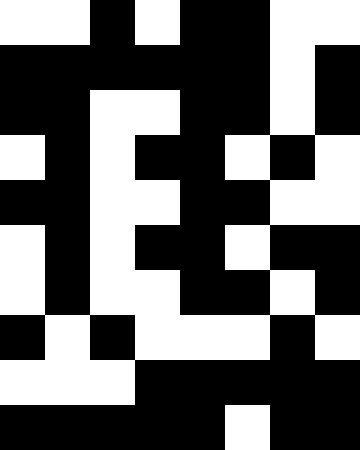[["white", "white", "black", "white", "black", "black", "white", "white"], ["black", "black", "black", "black", "black", "black", "white", "black"], ["black", "black", "white", "white", "black", "black", "white", "black"], ["white", "black", "white", "black", "black", "white", "black", "white"], ["black", "black", "white", "white", "black", "black", "white", "white"], ["white", "black", "white", "black", "black", "white", "black", "black"], ["white", "black", "white", "white", "black", "black", "white", "black"], ["black", "white", "black", "white", "white", "white", "black", "white"], ["white", "white", "white", "black", "black", "black", "black", "black"], ["black", "black", "black", "black", "black", "white", "black", "black"]]